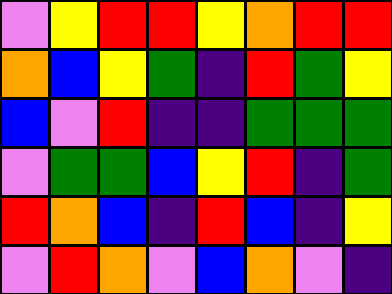[["violet", "yellow", "red", "red", "yellow", "orange", "red", "red"], ["orange", "blue", "yellow", "green", "indigo", "red", "green", "yellow"], ["blue", "violet", "red", "indigo", "indigo", "green", "green", "green"], ["violet", "green", "green", "blue", "yellow", "red", "indigo", "green"], ["red", "orange", "blue", "indigo", "red", "blue", "indigo", "yellow"], ["violet", "red", "orange", "violet", "blue", "orange", "violet", "indigo"]]